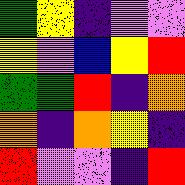[["green", "yellow", "indigo", "violet", "violet"], ["yellow", "violet", "blue", "yellow", "red"], ["green", "green", "red", "indigo", "orange"], ["orange", "indigo", "orange", "yellow", "indigo"], ["red", "violet", "violet", "indigo", "red"]]